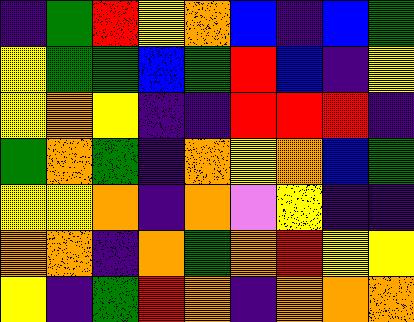[["indigo", "green", "red", "yellow", "orange", "blue", "indigo", "blue", "green"], ["yellow", "green", "green", "blue", "green", "red", "blue", "indigo", "yellow"], ["yellow", "orange", "yellow", "indigo", "indigo", "red", "red", "red", "indigo"], ["green", "orange", "green", "indigo", "orange", "yellow", "orange", "blue", "green"], ["yellow", "yellow", "orange", "indigo", "orange", "violet", "yellow", "indigo", "indigo"], ["orange", "orange", "indigo", "orange", "green", "orange", "red", "yellow", "yellow"], ["yellow", "indigo", "green", "red", "orange", "indigo", "orange", "orange", "orange"]]